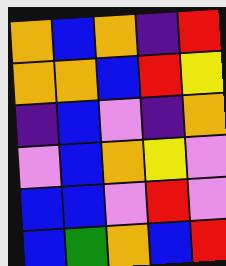[["orange", "blue", "orange", "indigo", "red"], ["orange", "orange", "blue", "red", "yellow"], ["indigo", "blue", "violet", "indigo", "orange"], ["violet", "blue", "orange", "yellow", "violet"], ["blue", "blue", "violet", "red", "violet"], ["blue", "green", "orange", "blue", "red"]]